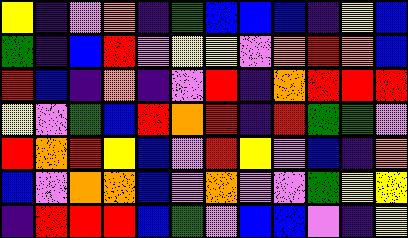[["yellow", "indigo", "violet", "orange", "indigo", "green", "blue", "blue", "blue", "indigo", "yellow", "blue"], ["green", "indigo", "blue", "red", "violet", "yellow", "yellow", "violet", "orange", "red", "orange", "blue"], ["red", "blue", "indigo", "orange", "indigo", "violet", "red", "indigo", "orange", "red", "red", "red"], ["yellow", "violet", "green", "blue", "red", "orange", "red", "indigo", "red", "green", "green", "violet"], ["red", "orange", "red", "yellow", "blue", "violet", "red", "yellow", "violet", "blue", "indigo", "orange"], ["blue", "violet", "orange", "orange", "blue", "violet", "orange", "violet", "violet", "green", "yellow", "yellow"], ["indigo", "red", "red", "red", "blue", "green", "violet", "blue", "blue", "violet", "indigo", "yellow"]]